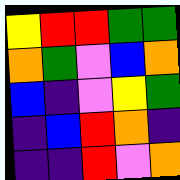[["yellow", "red", "red", "green", "green"], ["orange", "green", "violet", "blue", "orange"], ["blue", "indigo", "violet", "yellow", "green"], ["indigo", "blue", "red", "orange", "indigo"], ["indigo", "indigo", "red", "violet", "orange"]]